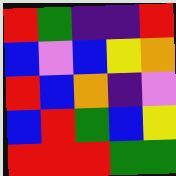[["red", "green", "indigo", "indigo", "red"], ["blue", "violet", "blue", "yellow", "orange"], ["red", "blue", "orange", "indigo", "violet"], ["blue", "red", "green", "blue", "yellow"], ["red", "red", "red", "green", "green"]]